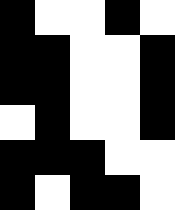[["black", "white", "white", "black", "white"], ["black", "black", "white", "white", "black"], ["black", "black", "white", "white", "black"], ["white", "black", "white", "white", "black"], ["black", "black", "black", "white", "white"], ["black", "white", "black", "black", "white"]]